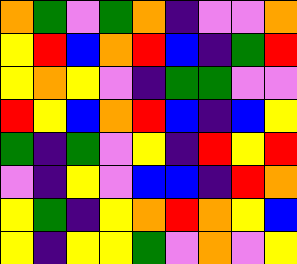[["orange", "green", "violet", "green", "orange", "indigo", "violet", "violet", "orange"], ["yellow", "red", "blue", "orange", "red", "blue", "indigo", "green", "red"], ["yellow", "orange", "yellow", "violet", "indigo", "green", "green", "violet", "violet"], ["red", "yellow", "blue", "orange", "red", "blue", "indigo", "blue", "yellow"], ["green", "indigo", "green", "violet", "yellow", "indigo", "red", "yellow", "red"], ["violet", "indigo", "yellow", "violet", "blue", "blue", "indigo", "red", "orange"], ["yellow", "green", "indigo", "yellow", "orange", "red", "orange", "yellow", "blue"], ["yellow", "indigo", "yellow", "yellow", "green", "violet", "orange", "violet", "yellow"]]